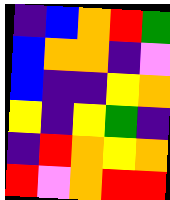[["indigo", "blue", "orange", "red", "green"], ["blue", "orange", "orange", "indigo", "violet"], ["blue", "indigo", "indigo", "yellow", "orange"], ["yellow", "indigo", "yellow", "green", "indigo"], ["indigo", "red", "orange", "yellow", "orange"], ["red", "violet", "orange", "red", "red"]]